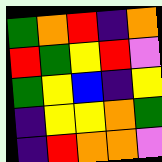[["green", "orange", "red", "indigo", "orange"], ["red", "green", "yellow", "red", "violet"], ["green", "yellow", "blue", "indigo", "yellow"], ["indigo", "yellow", "yellow", "orange", "green"], ["indigo", "red", "orange", "orange", "violet"]]